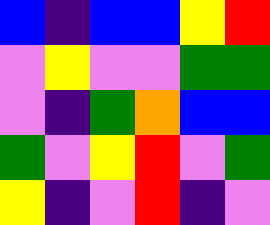[["blue", "indigo", "blue", "blue", "yellow", "red"], ["violet", "yellow", "violet", "violet", "green", "green"], ["violet", "indigo", "green", "orange", "blue", "blue"], ["green", "violet", "yellow", "red", "violet", "green"], ["yellow", "indigo", "violet", "red", "indigo", "violet"]]